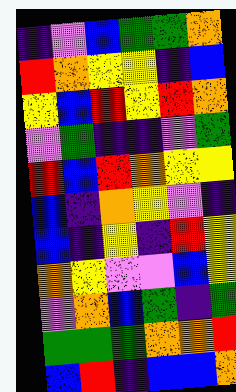[["indigo", "violet", "blue", "green", "green", "orange"], ["red", "orange", "yellow", "yellow", "indigo", "blue"], ["yellow", "blue", "red", "yellow", "red", "orange"], ["violet", "green", "indigo", "indigo", "violet", "green"], ["red", "blue", "red", "orange", "yellow", "yellow"], ["blue", "indigo", "orange", "yellow", "violet", "indigo"], ["blue", "indigo", "yellow", "indigo", "red", "yellow"], ["orange", "yellow", "violet", "violet", "blue", "yellow"], ["violet", "orange", "blue", "green", "indigo", "green"], ["green", "green", "green", "orange", "orange", "red"], ["blue", "red", "indigo", "blue", "blue", "orange"]]